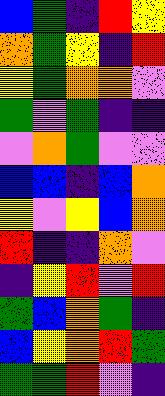[["blue", "green", "indigo", "red", "yellow"], ["orange", "green", "yellow", "indigo", "red"], ["yellow", "green", "orange", "orange", "violet"], ["green", "violet", "green", "indigo", "indigo"], ["violet", "orange", "green", "violet", "violet"], ["blue", "blue", "indigo", "blue", "orange"], ["yellow", "violet", "yellow", "blue", "orange"], ["red", "indigo", "indigo", "orange", "violet"], ["indigo", "yellow", "red", "violet", "red"], ["green", "blue", "orange", "green", "indigo"], ["blue", "yellow", "orange", "red", "green"], ["green", "green", "red", "violet", "indigo"]]